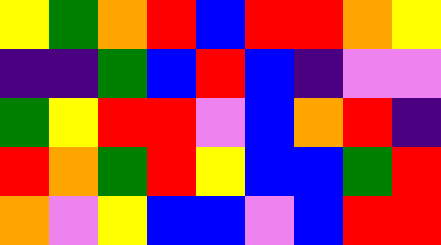[["yellow", "green", "orange", "red", "blue", "red", "red", "orange", "yellow"], ["indigo", "indigo", "green", "blue", "red", "blue", "indigo", "violet", "violet"], ["green", "yellow", "red", "red", "violet", "blue", "orange", "red", "indigo"], ["red", "orange", "green", "red", "yellow", "blue", "blue", "green", "red"], ["orange", "violet", "yellow", "blue", "blue", "violet", "blue", "red", "red"]]